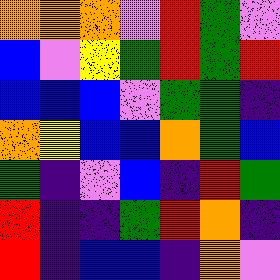[["orange", "orange", "orange", "violet", "red", "green", "violet"], ["blue", "violet", "yellow", "green", "red", "green", "red"], ["blue", "blue", "blue", "violet", "green", "green", "indigo"], ["orange", "yellow", "blue", "blue", "orange", "green", "blue"], ["green", "indigo", "violet", "blue", "indigo", "red", "green"], ["red", "indigo", "indigo", "green", "red", "orange", "indigo"], ["red", "indigo", "blue", "blue", "indigo", "orange", "violet"]]